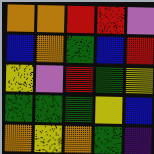[["orange", "orange", "red", "red", "violet"], ["blue", "orange", "green", "blue", "red"], ["yellow", "violet", "red", "green", "yellow"], ["green", "green", "green", "yellow", "blue"], ["orange", "yellow", "orange", "green", "indigo"]]